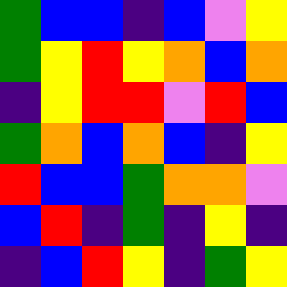[["green", "blue", "blue", "indigo", "blue", "violet", "yellow"], ["green", "yellow", "red", "yellow", "orange", "blue", "orange"], ["indigo", "yellow", "red", "red", "violet", "red", "blue"], ["green", "orange", "blue", "orange", "blue", "indigo", "yellow"], ["red", "blue", "blue", "green", "orange", "orange", "violet"], ["blue", "red", "indigo", "green", "indigo", "yellow", "indigo"], ["indigo", "blue", "red", "yellow", "indigo", "green", "yellow"]]